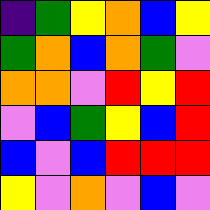[["indigo", "green", "yellow", "orange", "blue", "yellow"], ["green", "orange", "blue", "orange", "green", "violet"], ["orange", "orange", "violet", "red", "yellow", "red"], ["violet", "blue", "green", "yellow", "blue", "red"], ["blue", "violet", "blue", "red", "red", "red"], ["yellow", "violet", "orange", "violet", "blue", "violet"]]